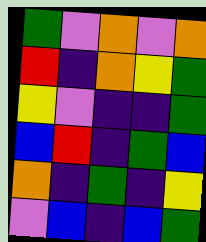[["green", "violet", "orange", "violet", "orange"], ["red", "indigo", "orange", "yellow", "green"], ["yellow", "violet", "indigo", "indigo", "green"], ["blue", "red", "indigo", "green", "blue"], ["orange", "indigo", "green", "indigo", "yellow"], ["violet", "blue", "indigo", "blue", "green"]]